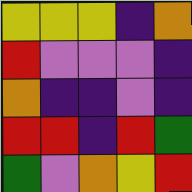[["yellow", "yellow", "yellow", "indigo", "orange"], ["red", "violet", "violet", "violet", "indigo"], ["orange", "indigo", "indigo", "violet", "indigo"], ["red", "red", "indigo", "red", "green"], ["green", "violet", "orange", "yellow", "red"]]